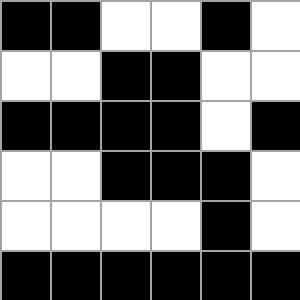[["black", "black", "white", "white", "black", "white"], ["white", "white", "black", "black", "white", "white"], ["black", "black", "black", "black", "white", "black"], ["white", "white", "black", "black", "black", "white"], ["white", "white", "white", "white", "black", "white"], ["black", "black", "black", "black", "black", "black"]]